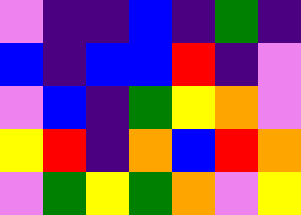[["violet", "indigo", "indigo", "blue", "indigo", "green", "indigo"], ["blue", "indigo", "blue", "blue", "red", "indigo", "violet"], ["violet", "blue", "indigo", "green", "yellow", "orange", "violet"], ["yellow", "red", "indigo", "orange", "blue", "red", "orange"], ["violet", "green", "yellow", "green", "orange", "violet", "yellow"]]